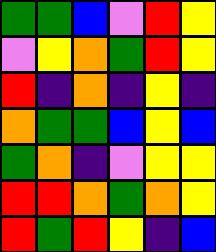[["green", "green", "blue", "violet", "red", "yellow"], ["violet", "yellow", "orange", "green", "red", "yellow"], ["red", "indigo", "orange", "indigo", "yellow", "indigo"], ["orange", "green", "green", "blue", "yellow", "blue"], ["green", "orange", "indigo", "violet", "yellow", "yellow"], ["red", "red", "orange", "green", "orange", "yellow"], ["red", "green", "red", "yellow", "indigo", "blue"]]